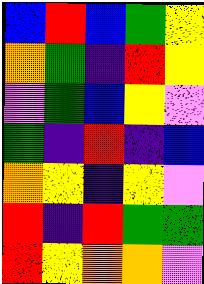[["blue", "red", "blue", "green", "yellow"], ["orange", "green", "indigo", "red", "yellow"], ["violet", "green", "blue", "yellow", "violet"], ["green", "indigo", "red", "indigo", "blue"], ["orange", "yellow", "indigo", "yellow", "violet"], ["red", "indigo", "red", "green", "green"], ["red", "yellow", "orange", "orange", "violet"]]